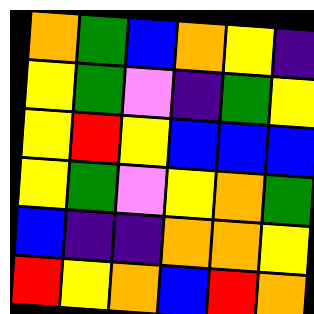[["orange", "green", "blue", "orange", "yellow", "indigo"], ["yellow", "green", "violet", "indigo", "green", "yellow"], ["yellow", "red", "yellow", "blue", "blue", "blue"], ["yellow", "green", "violet", "yellow", "orange", "green"], ["blue", "indigo", "indigo", "orange", "orange", "yellow"], ["red", "yellow", "orange", "blue", "red", "orange"]]